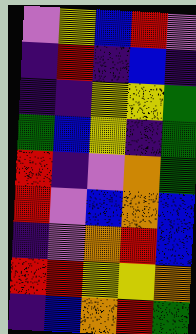[["violet", "yellow", "blue", "red", "violet"], ["indigo", "red", "indigo", "blue", "indigo"], ["indigo", "indigo", "yellow", "yellow", "green"], ["green", "blue", "yellow", "indigo", "green"], ["red", "indigo", "violet", "orange", "green"], ["red", "violet", "blue", "orange", "blue"], ["indigo", "violet", "orange", "red", "blue"], ["red", "red", "yellow", "yellow", "orange"], ["indigo", "blue", "orange", "red", "green"]]